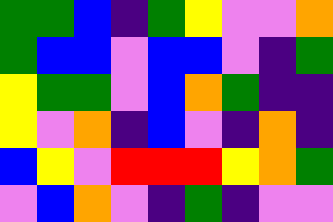[["green", "green", "blue", "indigo", "green", "yellow", "violet", "violet", "orange"], ["green", "blue", "blue", "violet", "blue", "blue", "violet", "indigo", "green"], ["yellow", "green", "green", "violet", "blue", "orange", "green", "indigo", "indigo"], ["yellow", "violet", "orange", "indigo", "blue", "violet", "indigo", "orange", "indigo"], ["blue", "yellow", "violet", "red", "red", "red", "yellow", "orange", "green"], ["violet", "blue", "orange", "violet", "indigo", "green", "indigo", "violet", "violet"]]